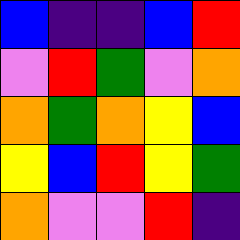[["blue", "indigo", "indigo", "blue", "red"], ["violet", "red", "green", "violet", "orange"], ["orange", "green", "orange", "yellow", "blue"], ["yellow", "blue", "red", "yellow", "green"], ["orange", "violet", "violet", "red", "indigo"]]